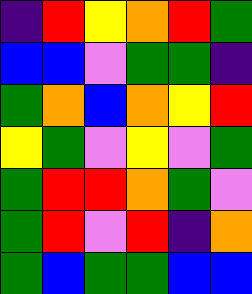[["indigo", "red", "yellow", "orange", "red", "green"], ["blue", "blue", "violet", "green", "green", "indigo"], ["green", "orange", "blue", "orange", "yellow", "red"], ["yellow", "green", "violet", "yellow", "violet", "green"], ["green", "red", "red", "orange", "green", "violet"], ["green", "red", "violet", "red", "indigo", "orange"], ["green", "blue", "green", "green", "blue", "blue"]]